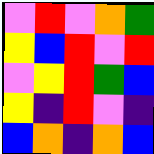[["violet", "red", "violet", "orange", "green"], ["yellow", "blue", "red", "violet", "red"], ["violet", "yellow", "red", "green", "blue"], ["yellow", "indigo", "red", "violet", "indigo"], ["blue", "orange", "indigo", "orange", "blue"]]